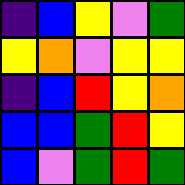[["indigo", "blue", "yellow", "violet", "green"], ["yellow", "orange", "violet", "yellow", "yellow"], ["indigo", "blue", "red", "yellow", "orange"], ["blue", "blue", "green", "red", "yellow"], ["blue", "violet", "green", "red", "green"]]